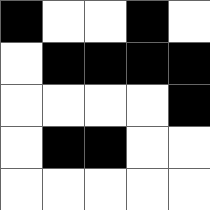[["black", "white", "white", "black", "white"], ["white", "black", "black", "black", "black"], ["white", "white", "white", "white", "black"], ["white", "black", "black", "white", "white"], ["white", "white", "white", "white", "white"]]